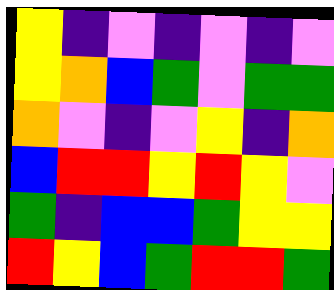[["yellow", "indigo", "violet", "indigo", "violet", "indigo", "violet"], ["yellow", "orange", "blue", "green", "violet", "green", "green"], ["orange", "violet", "indigo", "violet", "yellow", "indigo", "orange"], ["blue", "red", "red", "yellow", "red", "yellow", "violet"], ["green", "indigo", "blue", "blue", "green", "yellow", "yellow"], ["red", "yellow", "blue", "green", "red", "red", "green"]]